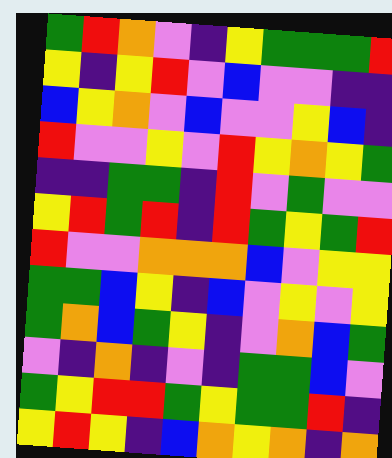[["green", "red", "orange", "violet", "indigo", "yellow", "green", "green", "green", "red"], ["yellow", "indigo", "yellow", "red", "violet", "blue", "violet", "violet", "indigo", "indigo"], ["blue", "yellow", "orange", "violet", "blue", "violet", "violet", "yellow", "blue", "indigo"], ["red", "violet", "violet", "yellow", "violet", "red", "yellow", "orange", "yellow", "green"], ["indigo", "indigo", "green", "green", "indigo", "red", "violet", "green", "violet", "violet"], ["yellow", "red", "green", "red", "indigo", "red", "green", "yellow", "green", "red"], ["red", "violet", "violet", "orange", "orange", "orange", "blue", "violet", "yellow", "yellow"], ["green", "green", "blue", "yellow", "indigo", "blue", "violet", "yellow", "violet", "yellow"], ["green", "orange", "blue", "green", "yellow", "indigo", "violet", "orange", "blue", "green"], ["violet", "indigo", "orange", "indigo", "violet", "indigo", "green", "green", "blue", "violet"], ["green", "yellow", "red", "red", "green", "yellow", "green", "green", "red", "indigo"], ["yellow", "red", "yellow", "indigo", "blue", "orange", "yellow", "orange", "indigo", "orange"]]